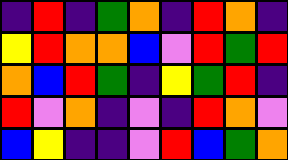[["indigo", "red", "indigo", "green", "orange", "indigo", "red", "orange", "indigo"], ["yellow", "red", "orange", "orange", "blue", "violet", "red", "green", "red"], ["orange", "blue", "red", "green", "indigo", "yellow", "green", "red", "indigo"], ["red", "violet", "orange", "indigo", "violet", "indigo", "red", "orange", "violet"], ["blue", "yellow", "indigo", "indigo", "violet", "red", "blue", "green", "orange"]]